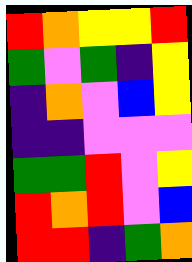[["red", "orange", "yellow", "yellow", "red"], ["green", "violet", "green", "indigo", "yellow"], ["indigo", "orange", "violet", "blue", "yellow"], ["indigo", "indigo", "violet", "violet", "violet"], ["green", "green", "red", "violet", "yellow"], ["red", "orange", "red", "violet", "blue"], ["red", "red", "indigo", "green", "orange"]]